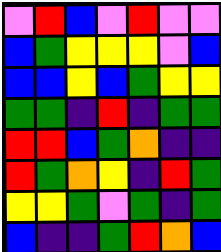[["violet", "red", "blue", "violet", "red", "violet", "violet"], ["blue", "green", "yellow", "yellow", "yellow", "violet", "blue"], ["blue", "blue", "yellow", "blue", "green", "yellow", "yellow"], ["green", "green", "indigo", "red", "indigo", "green", "green"], ["red", "red", "blue", "green", "orange", "indigo", "indigo"], ["red", "green", "orange", "yellow", "indigo", "red", "green"], ["yellow", "yellow", "green", "violet", "green", "indigo", "green"], ["blue", "indigo", "indigo", "green", "red", "orange", "blue"]]